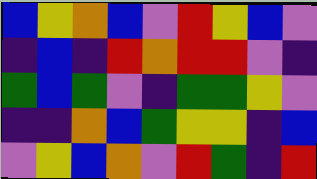[["blue", "yellow", "orange", "blue", "violet", "red", "yellow", "blue", "violet"], ["indigo", "blue", "indigo", "red", "orange", "red", "red", "violet", "indigo"], ["green", "blue", "green", "violet", "indigo", "green", "green", "yellow", "violet"], ["indigo", "indigo", "orange", "blue", "green", "yellow", "yellow", "indigo", "blue"], ["violet", "yellow", "blue", "orange", "violet", "red", "green", "indigo", "red"]]